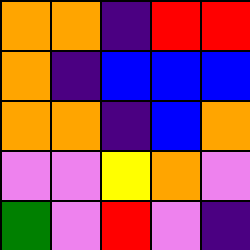[["orange", "orange", "indigo", "red", "red"], ["orange", "indigo", "blue", "blue", "blue"], ["orange", "orange", "indigo", "blue", "orange"], ["violet", "violet", "yellow", "orange", "violet"], ["green", "violet", "red", "violet", "indigo"]]